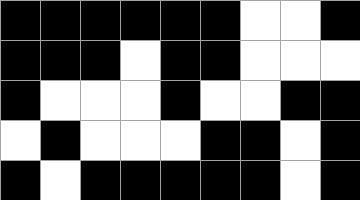[["black", "black", "black", "black", "black", "black", "white", "white", "black"], ["black", "black", "black", "white", "black", "black", "white", "white", "white"], ["black", "white", "white", "white", "black", "white", "white", "black", "black"], ["white", "black", "white", "white", "white", "black", "black", "white", "black"], ["black", "white", "black", "black", "black", "black", "black", "white", "black"]]